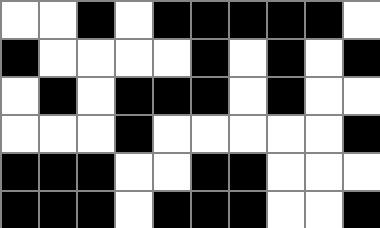[["white", "white", "black", "white", "black", "black", "black", "black", "black", "white"], ["black", "white", "white", "white", "white", "black", "white", "black", "white", "black"], ["white", "black", "white", "black", "black", "black", "white", "black", "white", "white"], ["white", "white", "white", "black", "white", "white", "white", "white", "white", "black"], ["black", "black", "black", "white", "white", "black", "black", "white", "white", "white"], ["black", "black", "black", "white", "black", "black", "black", "white", "white", "black"]]